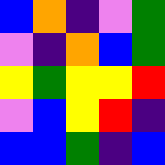[["blue", "orange", "indigo", "violet", "green"], ["violet", "indigo", "orange", "blue", "green"], ["yellow", "green", "yellow", "yellow", "red"], ["violet", "blue", "yellow", "red", "indigo"], ["blue", "blue", "green", "indigo", "blue"]]